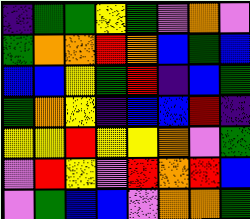[["indigo", "green", "green", "yellow", "green", "violet", "orange", "violet"], ["green", "orange", "orange", "red", "orange", "blue", "green", "blue"], ["blue", "blue", "yellow", "green", "red", "indigo", "blue", "green"], ["green", "orange", "yellow", "indigo", "blue", "blue", "red", "indigo"], ["yellow", "yellow", "red", "yellow", "yellow", "orange", "violet", "green"], ["violet", "red", "yellow", "violet", "red", "orange", "red", "blue"], ["violet", "green", "blue", "blue", "violet", "orange", "orange", "green"]]